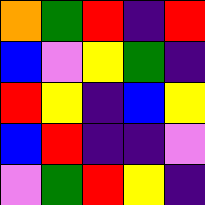[["orange", "green", "red", "indigo", "red"], ["blue", "violet", "yellow", "green", "indigo"], ["red", "yellow", "indigo", "blue", "yellow"], ["blue", "red", "indigo", "indigo", "violet"], ["violet", "green", "red", "yellow", "indigo"]]